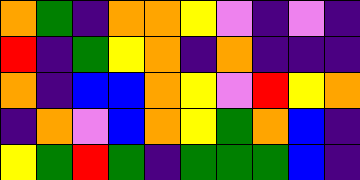[["orange", "green", "indigo", "orange", "orange", "yellow", "violet", "indigo", "violet", "indigo"], ["red", "indigo", "green", "yellow", "orange", "indigo", "orange", "indigo", "indigo", "indigo"], ["orange", "indigo", "blue", "blue", "orange", "yellow", "violet", "red", "yellow", "orange"], ["indigo", "orange", "violet", "blue", "orange", "yellow", "green", "orange", "blue", "indigo"], ["yellow", "green", "red", "green", "indigo", "green", "green", "green", "blue", "indigo"]]